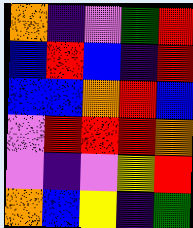[["orange", "indigo", "violet", "green", "red"], ["blue", "red", "blue", "indigo", "red"], ["blue", "blue", "orange", "red", "blue"], ["violet", "red", "red", "red", "orange"], ["violet", "indigo", "violet", "yellow", "red"], ["orange", "blue", "yellow", "indigo", "green"]]